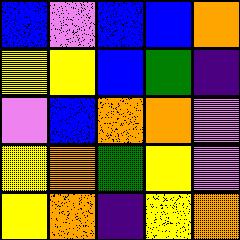[["blue", "violet", "blue", "blue", "orange"], ["yellow", "yellow", "blue", "green", "indigo"], ["violet", "blue", "orange", "orange", "violet"], ["yellow", "orange", "green", "yellow", "violet"], ["yellow", "orange", "indigo", "yellow", "orange"]]